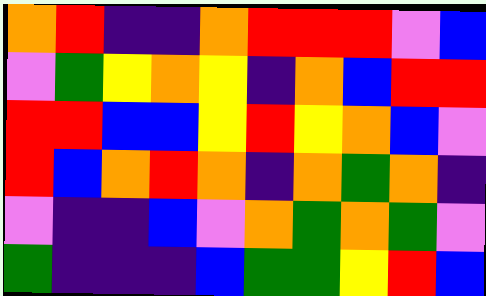[["orange", "red", "indigo", "indigo", "orange", "red", "red", "red", "violet", "blue"], ["violet", "green", "yellow", "orange", "yellow", "indigo", "orange", "blue", "red", "red"], ["red", "red", "blue", "blue", "yellow", "red", "yellow", "orange", "blue", "violet"], ["red", "blue", "orange", "red", "orange", "indigo", "orange", "green", "orange", "indigo"], ["violet", "indigo", "indigo", "blue", "violet", "orange", "green", "orange", "green", "violet"], ["green", "indigo", "indigo", "indigo", "blue", "green", "green", "yellow", "red", "blue"]]